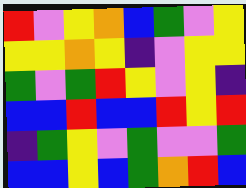[["red", "violet", "yellow", "orange", "blue", "green", "violet", "yellow"], ["yellow", "yellow", "orange", "yellow", "indigo", "violet", "yellow", "yellow"], ["green", "violet", "green", "red", "yellow", "violet", "yellow", "indigo"], ["blue", "blue", "red", "blue", "blue", "red", "yellow", "red"], ["indigo", "green", "yellow", "violet", "green", "violet", "violet", "green"], ["blue", "blue", "yellow", "blue", "green", "orange", "red", "blue"]]